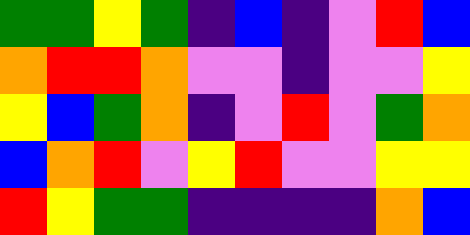[["green", "green", "yellow", "green", "indigo", "blue", "indigo", "violet", "red", "blue"], ["orange", "red", "red", "orange", "violet", "violet", "indigo", "violet", "violet", "yellow"], ["yellow", "blue", "green", "orange", "indigo", "violet", "red", "violet", "green", "orange"], ["blue", "orange", "red", "violet", "yellow", "red", "violet", "violet", "yellow", "yellow"], ["red", "yellow", "green", "green", "indigo", "indigo", "indigo", "indigo", "orange", "blue"]]